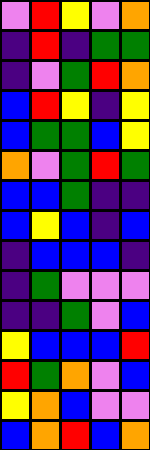[["violet", "red", "yellow", "violet", "orange"], ["indigo", "red", "indigo", "green", "green"], ["indigo", "violet", "green", "red", "orange"], ["blue", "red", "yellow", "indigo", "yellow"], ["blue", "green", "green", "blue", "yellow"], ["orange", "violet", "green", "red", "green"], ["blue", "blue", "green", "indigo", "indigo"], ["blue", "yellow", "blue", "indigo", "blue"], ["indigo", "blue", "blue", "blue", "indigo"], ["indigo", "green", "violet", "violet", "violet"], ["indigo", "indigo", "green", "violet", "blue"], ["yellow", "blue", "blue", "blue", "red"], ["red", "green", "orange", "violet", "blue"], ["yellow", "orange", "blue", "violet", "violet"], ["blue", "orange", "red", "blue", "orange"]]